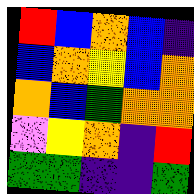[["red", "blue", "orange", "blue", "indigo"], ["blue", "orange", "yellow", "blue", "orange"], ["orange", "blue", "green", "orange", "orange"], ["violet", "yellow", "orange", "indigo", "red"], ["green", "green", "indigo", "indigo", "green"]]